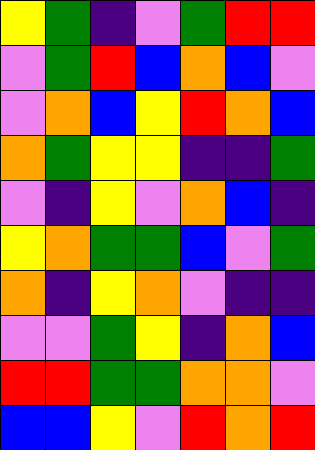[["yellow", "green", "indigo", "violet", "green", "red", "red"], ["violet", "green", "red", "blue", "orange", "blue", "violet"], ["violet", "orange", "blue", "yellow", "red", "orange", "blue"], ["orange", "green", "yellow", "yellow", "indigo", "indigo", "green"], ["violet", "indigo", "yellow", "violet", "orange", "blue", "indigo"], ["yellow", "orange", "green", "green", "blue", "violet", "green"], ["orange", "indigo", "yellow", "orange", "violet", "indigo", "indigo"], ["violet", "violet", "green", "yellow", "indigo", "orange", "blue"], ["red", "red", "green", "green", "orange", "orange", "violet"], ["blue", "blue", "yellow", "violet", "red", "orange", "red"]]